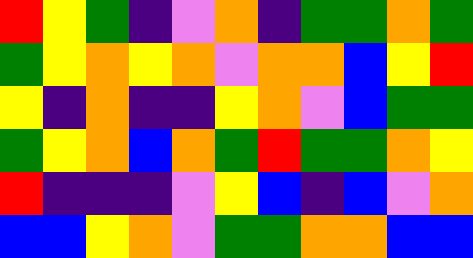[["red", "yellow", "green", "indigo", "violet", "orange", "indigo", "green", "green", "orange", "green"], ["green", "yellow", "orange", "yellow", "orange", "violet", "orange", "orange", "blue", "yellow", "red"], ["yellow", "indigo", "orange", "indigo", "indigo", "yellow", "orange", "violet", "blue", "green", "green"], ["green", "yellow", "orange", "blue", "orange", "green", "red", "green", "green", "orange", "yellow"], ["red", "indigo", "indigo", "indigo", "violet", "yellow", "blue", "indigo", "blue", "violet", "orange"], ["blue", "blue", "yellow", "orange", "violet", "green", "green", "orange", "orange", "blue", "blue"]]